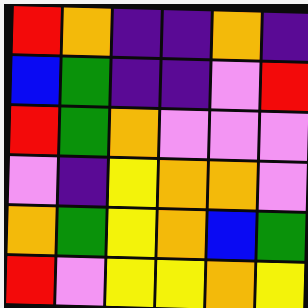[["red", "orange", "indigo", "indigo", "orange", "indigo"], ["blue", "green", "indigo", "indigo", "violet", "red"], ["red", "green", "orange", "violet", "violet", "violet"], ["violet", "indigo", "yellow", "orange", "orange", "violet"], ["orange", "green", "yellow", "orange", "blue", "green"], ["red", "violet", "yellow", "yellow", "orange", "yellow"]]